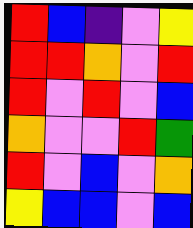[["red", "blue", "indigo", "violet", "yellow"], ["red", "red", "orange", "violet", "red"], ["red", "violet", "red", "violet", "blue"], ["orange", "violet", "violet", "red", "green"], ["red", "violet", "blue", "violet", "orange"], ["yellow", "blue", "blue", "violet", "blue"]]